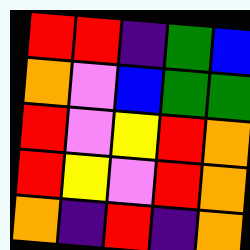[["red", "red", "indigo", "green", "blue"], ["orange", "violet", "blue", "green", "green"], ["red", "violet", "yellow", "red", "orange"], ["red", "yellow", "violet", "red", "orange"], ["orange", "indigo", "red", "indigo", "orange"]]